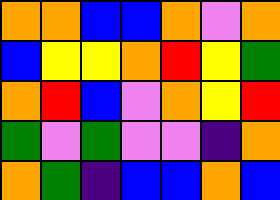[["orange", "orange", "blue", "blue", "orange", "violet", "orange"], ["blue", "yellow", "yellow", "orange", "red", "yellow", "green"], ["orange", "red", "blue", "violet", "orange", "yellow", "red"], ["green", "violet", "green", "violet", "violet", "indigo", "orange"], ["orange", "green", "indigo", "blue", "blue", "orange", "blue"]]